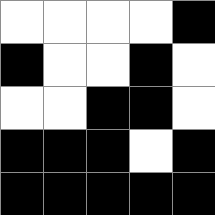[["white", "white", "white", "white", "black"], ["black", "white", "white", "black", "white"], ["white", "white", "black", "black", "white"], ["black", "black", "black", "white", "black"], ["black", "black", "black", "black", "black"]]